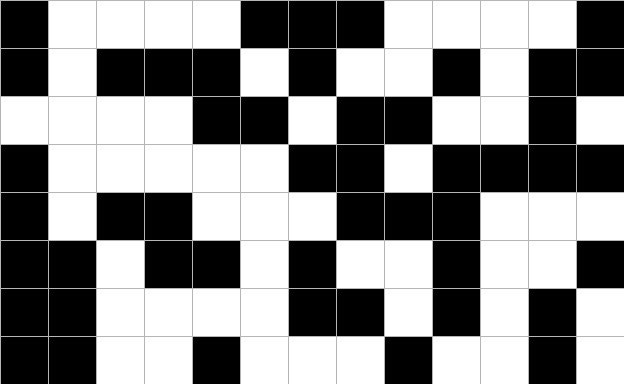[["black", "white", "white", "white", "white", "black", "black", "black", "white", "white", "white", "white", "black"], ["black", "white", "black", "black", "black", "white", "black", "white", "white", "black", "white", "black", "black"], ["white", "white", "white", "white", "black", "black", "white", "black", "black", "white", "white", "black", "white"], ["black", "white", "white", "white", "white", "white", "black", "black", "white", "black", "black", "black", "black"], ["black", "white", "black", "black", "white", "white", "white", "black", "black", "black", "white", "white", "white"], ["black", "black", "white", "black", "black", "white", "black", "white", "white", "black", "white", "white", "black"], ["black", "black", "white", "white", "white", "white", "black", "black", "white", "black", "white", "black", "white"], ["black", "black", "white", "white", "black", "white", "white", "white", "black", "white", "white", "black", "white"]]